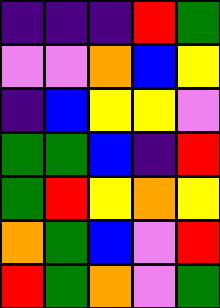[["indigo", "indigo", "indigo", "red", "green"], ["violet", "violet", "orange", "blue", "yellow"], ["indigo", "blue", "yellow", "yellow", "violet"], ["green", "green", "blue", "indigo", "red"], ["green", "red", "yellow", "orange", "yellow"], ["orange", "green", "blue", "violet", "red"], ["red", "green", "orange", "violet", "green"]]